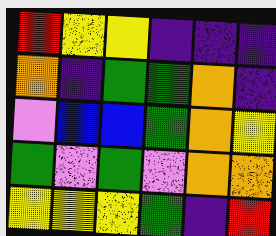[["red", "yellow", "yellow", "indigo", "indigo", "indigo"], ["orange", "indigo", "green", "green", "orange", "indigo"], ["violet", "blue", "blue", "green", "orange", "yellow"], ["green", "violet", "green", "violet", "orange", "orange"], ["yellow", "yellow", "yellow", "green", "indigo", "red"]]